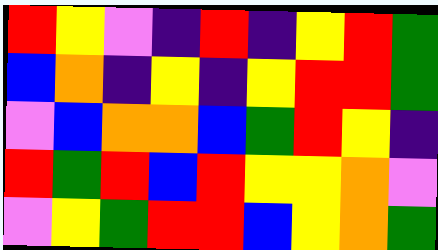[["red", "yellow", "violet", "indigo", "red", "indigo", "yellow", "red", "green"], ["blue", "orange", "indigo", "yellow", "indigo", "yellow", "red", "red", "green"], ["violet", "blue", "orange", "orange", "blue", "green", "red", "yellow", "indigo"], ["red", "green", "red", "blue", "red", "yellow", "yellow", "orange", "violet"], ["violet", "yellow", "green", "red", "red", "blue", "yellow", "orange", "green"]]